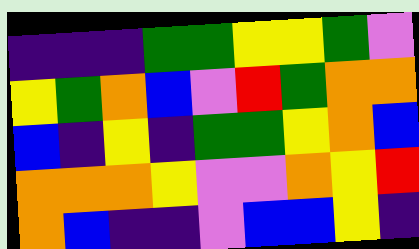[["indigo", "indigo", "indigo", "green", "green", "yellow", "yellow", "green", "violet"], ["yellow", "green", "orange", "blue", "violet", "red", "green", "orange", "orange"], ["blue", "indigo", "yellow", "indigo", "green", "green", "yellow", "orange", "blue"], ["orange", "orange", "orange", "yellow", "violet", "violet", "orange", "yellow", "red"], ["orange", "blue", "indigo", "indigo", "violet", "blue", "blue", "yellow", "indigo"]]